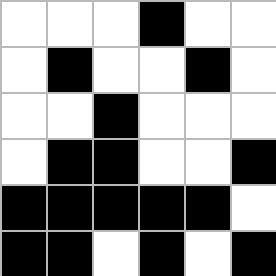[["white", "white", "white", "black", "white", "white"], ["white", "black", "white", "white", "black", "white"], ["white", "white", "black", "white", "white", "white"], ["white", "black", "black", "white", "white", "black"], ["black", "black", "black", "black", "black", "white"], ["black", "black", "white", "black", "white", "black"]]